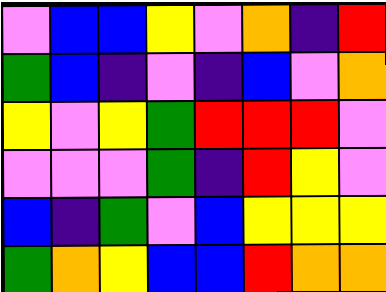[["violet", "blue", "blue", "yellow", "violet", "orange", "indigo", "red"], ["green", "blue", "indigo", "violet", "indigo", "blue", "violet", "orange"], ["yellow", "violet", "yellow", "green", "red", "red", "red", "violet"], ["violet", "violet", "violet", "green", "indigo", "red", "yellow", "violet"], ["blue", "indigo", "green", "violet", "blue", "yellow", "yellow", "yellow"], ["green", "orange", "yellow", "blue", "blue", "red", "orange", "orange"]]